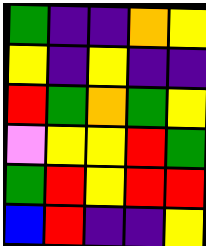[["green", "indigo", "indigo", "orange", "yellow"], ["yellow", "indigo", "yellow", "indigo", "indigo"], ["red", "green", "orange", "green", "yellow"], ["violet", "yellow", "yellow", "red", "green"], ["green", "red", "yellow", "red", "red"], ["blue", "red", "indigo", "indigo", "yellow"]]